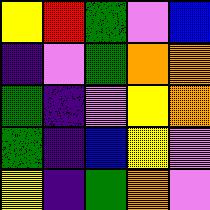[["yellow", "red", "green", "violet", "blue"], ["indigo", "violet", "green", "orange", "orange"], ["green", "indigo", "violet", "yellow", "orange"], ["green", "indigo", "blue", "yellow", "violet"], ["yellow", "indigo", "green", "orange", "violet"]]